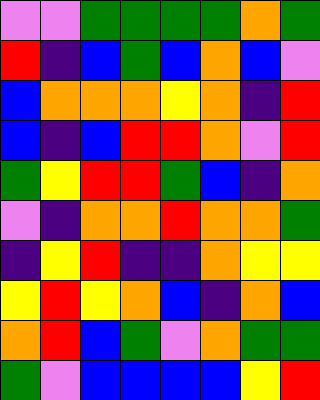[["violet", "violet", "green", "green", "green", "green", "orange", "green"], ["red", "indigo", "blue", "green", "blue", "orange", "blue", "violet"], ["blue", "orange", "orange", "orange", "yellow", "orange", "indigo", "red"], ["blue", "indigo", "blue", "red", "red", "orange", "violet", "red"], ["green", "yellow", "red", "red", "green", "blue", "indigo", "orange"], ["violet", "indigo", "orange", "orange", "red", "orange", "orange", "green"], ["indigo", "yellow", "red", "indigo", "indigo", "orange", "yellow", "yellow"], ["yellow", "red", "yellow", "orange", "blue", "indigo", "orange", "blue"], ["orange", "red", "blue", "green", "violet", "orange", "green", "green"], ["green", "violet", "blue", "blue", "blue", "blue", "yellow", "red"]]